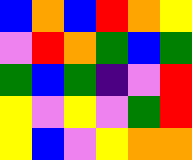[["blue", "orange", "blue", "red", "orange", "yellow"], ["violet", "red", "orange", "green", "blue", "green"], ["green", "blue", "green", "indigo", "violet", "red"], ["yellow", "violet", "yellow", "violet", "green", "red"], ["yellow", "blue", "violet", "yellow", "orange", "orange"]]